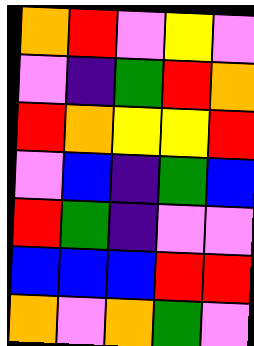[["orange", "red", "violet", "yellow", "violet"], ["violet", "indigo", "green", "red", "orange"], ["red", "orange", "yellow", "yellow", "red"], ["violet", "blue", "indigo", "green", "blue"], ["red", "green", "indigo", "violet", "violet"], ["blue", "blue", "blue", "red", "red"], ["orange", "violet", "orange", "green", "violet"]]